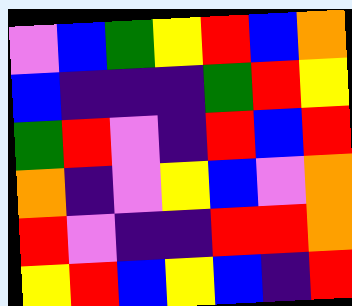[["violet", "blue", "green", "yellow", "red", "blue", "orange"], ["blue", "indigo", "indigo", "indigo", "green", "red", "yellow"], ["green", "red", "violet", "indigo", "red", "blue", "red"], ["orange", "indigo", "violet", "yellow", "blue", "violet", "orange"], ["red", "violet", "indigo", "indigo", "red", "red", "orange"], ["yellow", "red", "blue", "yellow", "blue", "indigo", "red"]]